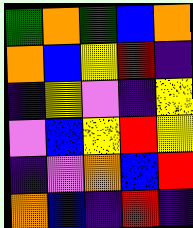[["green", "orange", "green", "blue", "orange"], ["orange", "blue", "yellow", "red", "indigo"], ["indigo", "yellow", "violet", "indigo", "yellow"], ["violet", "blue", "yellow", "red", "yellow"], ["indigo", "violet", "orange", "blue", "red"], ["orange", "blue", "indigo", "red", "indigo"]]